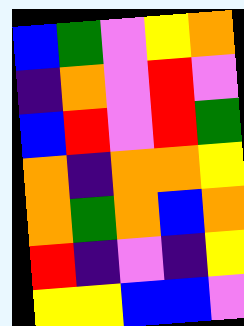[["blue", "green", "violet", "yellow", "orange"], ["indigo", "orange", "violet", "red", "violet"], ["blue", "red", "violet", "red", "green"], ["orange", "indigo", "orange", "orange", "yellow"], ["orange", "green", "orange", "blue", "orange"], ["red", "indigo", "violet", "indigo", "yellow"], ["yellow", "yellow", "blue", "blue", "violet"]]